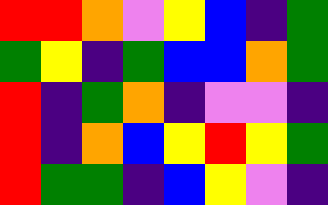[["red", "red", "orange", "violet", "yellow", "blue", "indigo", "green"], ["green", "yellow", "indigo", "green", "blue", "blue", "orange", "green"], ["red", "indigo", "green", "orange", "indigo", "violet", "violet", "indigo"], ["red", "indigo", "orange", "blue", "yellow", "red", "yellow", "green"], ["red", "green", "green", "indigo", "blue", "yellow", "violet", "indigo"]]